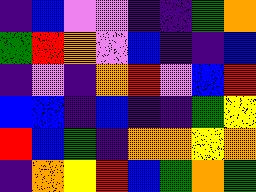[["indigo", "blue", "violet", "violet", "indigo", "indigo", "green", "orange"], ["green", "red", "orange", "violet", "blue", "indigo", "indigo", "blue"], ["indigo", "violet", "indigo", "orange", "red", "violet", "blue", "red"], ["blue", "blue", "indigo", "blue", "indigo", "indigo", "green", "yellow"], ["red", "blue", "green", "indigo", "orange", "orange", "yellow", "orange"], ["indigo", "orange", "yellow", "red", "blue", "green", "orange", "green"]]